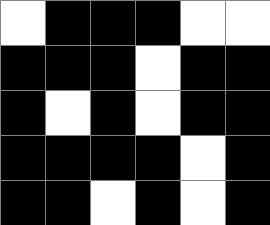[["white", "black", "black", "black", "white", "white"], ["black", "black", "black", "white", "black", "black"], ["black", "white", "black", "white", "black", "black"], ["black", "black", "black", "black", "white", "black"], ["black", "black", "white", "black", "white", "black"]]